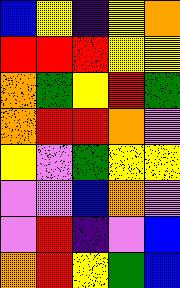[["blue", "yellow", "indigo", "yellow", "orange"], ["red", "red", "red", "yellow", "yellow"], ["orange", "green", "yellow", "red", "green"], ["orange", "red", "red", "orange", "violet"], ["yellow", "violet", "green", "yellow", "yellow"], ["violet", "violet", "blue", "orange", "violet"], ["violet", "red", "indigo", "violet", "blue"], ["orange", "red", "yellow", "green", "blue"]]